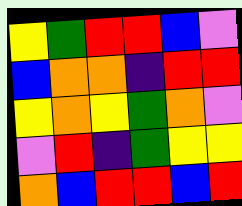[["yellow", "green", "red", "red", "blue", "violet"], ["blue", "orange", "orange", "indigo", "red", "red"], ["yellow", "orange", "yellow", "green", "orange", "violet"], ["violet", "red", "indigo", "green", "yellow", "yellow"], ["orange", "blue", "red", "red", "blue", "red"]]